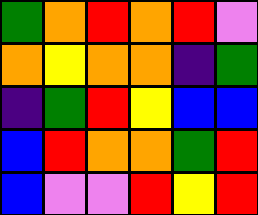[["green", "orange", "red", "orange", "red", "violet"], ["orange", "yellow", "orange", "orange", "indigo", "green"], ["indigo", "green", "red", "yellow", "blue", "blue"], ["blue", "red", "orange", "orange", "green", "red"], ["blue", "violet", "violet", "red", "yellow", "red"]]